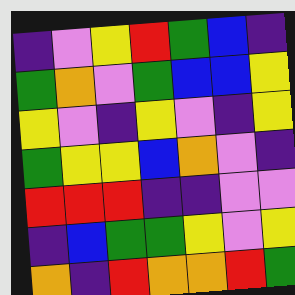[["indigo", "violet", "yellow", "red", "green", "blue", "indigo"], ["green", "orange", "violet", "green", "blue", "blue", "yellow"], ["yellow", "violet", "indigo", "yellow", "violet", "indigo", "yellow"], ["green", "yellow", "yellow", "blue", "orange", "violet", "indigo"], ["red", "red", "red", "indigo", "indigo", "violet", "violet"], ["indigo", "blue", "green", "green", "yellow", "violet", "yellow"], ["orange", "indigo", "red", "orange", "orange", "red", "green"]]